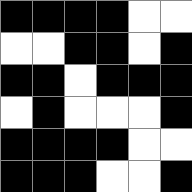[["black", "black", "black", "black", "white", "white"], ["white", "white", "black", "black", "white", "black"], ["black", "black", "white", "black", "black", "black"], ["white", "black", "white", "white", "white", "black"], ["black", "black", "black", "black", "white", "white"], ["black", "black", "black", "white", "white", "black"]]